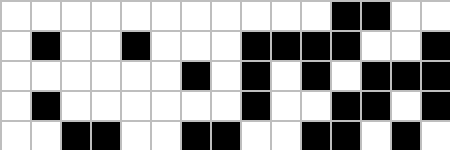[["white", "white", "white", "white", "white", "white", "white", "white", "white", "white", "white", "black", "black", "white", "white"], ["white", "black", "white", "white", "black", "white", "white", "white", "black", "black", "black", "black", "white", "white", "black"], ["white", "white", "white", "white", "white", "white", "black", "white", "black", "white", "black", "white", "black", "black", "black"], ["white", "black", "white", "white", "white", "white", "white", "white", "black", "white", "white", "black", "black", "white", "black"], ["white", "white", "black", "black", "white", "white", "black", "black", "white", "white", "black", "black", "white", "black", "white"]]